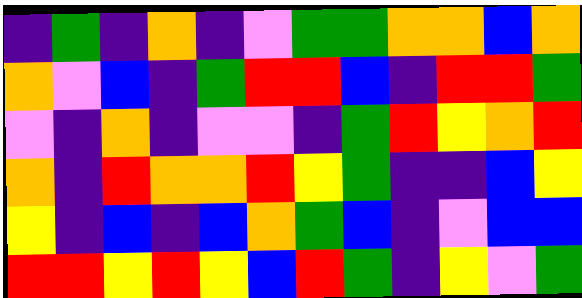[["indigo", "green", "indigo", "orange", "indigo", "violet", "green", "green", "orange", "orange", "blue", "orange"], ["orange", "violet", "blue", "indigo", "green", "red", "red", "blue", "indigo", "red", "red", "green"], ["violet", "indigo", "orange", "indigo", "violet", "violet", "indigo", "green", "red", "yellow", "orange", "red"], ["orange", "indigo", "red", "orange", "orange", "red", "yellow", "green", "indigo", "indigo", "blue", "yellow"], ["yellow", "indigo", "blue", "indigo", "blue", "orange", "green", "blue", "indigo", "violet", "blue", "blue"], ["red", "red", "yellow", "red", "yellow", "blue", "red", "green", "indigo", "yellow", "violet", "green"]]